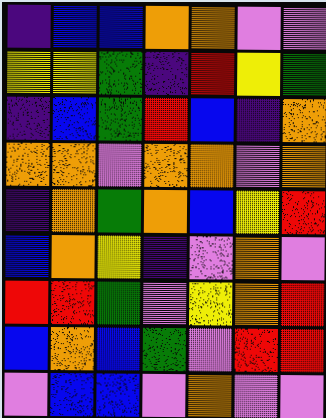[["indigo", "blue", "blue", "orange", "orange", "violet", "violet"], ["yellow", "yellow", "green", "indigo", "red", "yellow", "green"], ["indigo", "blue", "green", "red", "blue", "indigo", "orange"], ["orange", "orange", "violet", "orange", "orange", "violet", "orange"], ["indigo", "orange", "green", "orange", "blue", "yellow", "red"], ["blue", "orange", "yellow", "indigo", "violet", "orange", "violet"], ["red", "red", "green", "violet", "yellow", "orange", "red"], ["blue", "orange", "blue", "green", "violet", "red", "red"], ["violet", "blue", "blue", "violet", "orange", "violet", "violet"]]